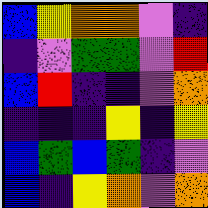[["blue", "yellow", "orange", "orange", "violet", "indigo"], ["indigo", "violet", "green", "green", "violet", "red"], ["blue", "red", "indigo", "indigo", "violet", "orange"], ["indigo", "indigo", "indigo", "yellow", "indigo", "yellow"], ["blue", "green", "blue", "green", "indigo", "violet"], ["blue", "indigo", "yellow", "orange", "violet", "orange"]]